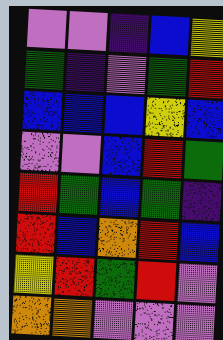[["violet", "violet", "indigo", "blue", "yellow"], ["green", "indigo", "violet", "green", "red"], ["blue", "blue", "blue", "yellow", "blue"], ["violet", "violet", "blue", "red", "green"], ["red", "green", "blue", "green", "indigo"], ["red", "blue", "orange", "red", "blue"], ["yellow", "red", "green", "red", "violet"], ["orange", "orange", "violet", "violet", "violet"]]